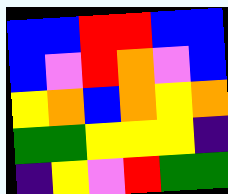[["blue", "blue", "red", "red", "blue", "blue"], ["blue", "violet", "red", "orange", "violet", "blue"], ["yellow", "orange", "blue", "orange", "yellow", "orange"], ["green", "green", "yellow", "yellow", "yellow", "indigo"], ["indigo", "yellow", "violet", "red", "green", "green"]]